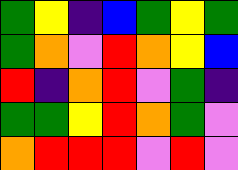[["green", "yellow", "indigo", "blue", "green", "yellow", "green"], ["green", "orange", "violet", "red", "orange", "yellow", "blue"], ["red", "indigo", "orange", "red", "violet", "green", "indigo"], ["green", "green", "yellow", "red", "orange", "green", "violet"], ["orange", "red", "red", "red", "violet", "red", "violet"]]